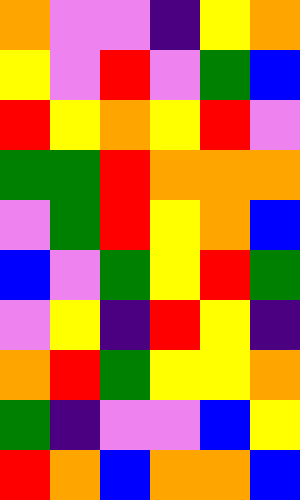[["orange", "violet", "violet", "indigo", "yellow", "orange"], ["yellow", "violet", "red", "violet", "green", "blue"], ["red", "yellow", "orange", "yellow", "red", "violet"], ["green", "green", "red", "orange", "orange", "orange"], ["violet", "green", "red", "yellow", "orange", "blue"], ["blue", "violet", "green", "yellow", "red", "green"], ["violet", "yellow", "indigo", "red", "yellow", "indigo"], ["orange", "red", "green", "yellow", "yellow", "orange"], ["green", "indigo", "violet", "violet", "blue", "yellow"], ["red", "orange", "blue", "orange", "orange", "blue"]]